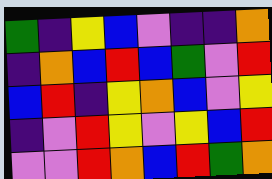[["green", "indigo", "yellow", "blue", "violet", "indigo", "indigo", "orange"], ["indigo", "orange", "blue", "red", "blue", "green", "violet", "red"], ["blue", "red", "indigo", "yellow", "orange", "blue", "violet", "yellow"], ["indigo", "violet", "red", "yellow", "violet", "yellow", "blue", "red"], ["violet", "violet", "red", "orange", "blue", "red", "green", "orange"]]